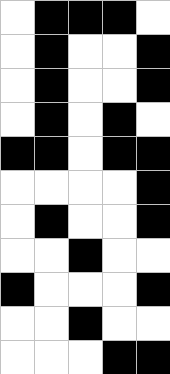[["white", "black", "black", "black", "white"], ["white", "black", "white", "white", "black"], ["white", "black", "white", "white", "black"], ["white", "black", "white", "black", "white"], ["black", "black", "white", "black", "black"], ["white", "white", "white", "white", "black"], ["white", "black", "white", "white", "black"], ["white", "white", "black", "white", "white"], ["black", "white", "white", "white", "black"], ["white", "white", "black", "white", "white"], ["white", "white", "white", "black", "black"]]